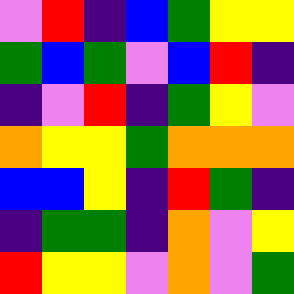[["violet", "red", "indigo", "blue", "green", "yellow", "yellow"], ["green", "blue", "green", "violet", "blue", "red", "indigo"], ["indigo", "violet", "red", "indigo", "green", "yellow", "violet"], ["orange", "yellow", "yellow", "green", "orange", "orange", "orange"], ["blue", "blue", "yellow", "indigo", "red", "green", "indigo"], ["indigo", "green", "green", "indigo", "orange", "violet", "yellow"], ["red", "yellow", "yellow", "violet", "orange", "violet", "green"]]